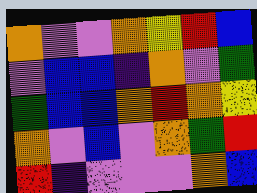[["orange", "violet", "violet", "orange", "yellow", "red", "blue"], ["violet", "blue", "blue", "indigo", "orange", "violet", "green"], ["green", "blue", "blue", "orange", "red", "orange", "yellow"], ["orange", "violet", "blue", "violet", "orange", "green", "red"], ["red", "indigo", "violet", "violet", "violet", "orange", "blue"]]